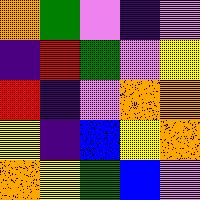[["orange", "green", "violet", "indigo", "violet"], ["indigo", "red", "green", "violet", "yellow"], ["red", "indigo", "violet", "orange", "orange"], ["yellow", "indigo", "blue", "yellow", "orange"], ["orange", "yellow", "green", "blue", "violet"]]